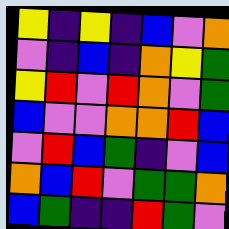[["yellow", "indigo", "yellow", "indigo", "blue", "violet", "orange"], ["violet", "indigo", "blue", "indigo", "orange", "yellow", "green"], ["yellow", "red", "violet", "red", "orange", "violet", "green"], ["blue", "violet", "violet", "orange", "orange", "red", "blue"], ["violet", "red", "blue", "green", "indigo", "violet", "blue"], ["orange", "blue", "red", "violet", "green", "green", "orange"], ["blue", "green", "indigo", "indigo", "red", "green", "violet"]]